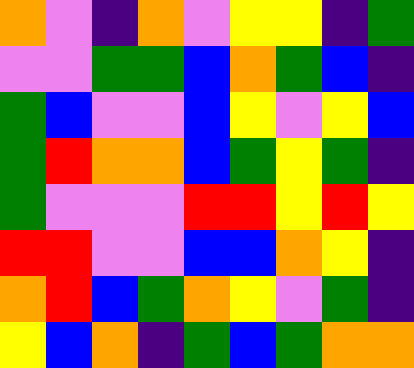[["orange", "violet", "indigo", "orange", "violet", "yellow", "yellow", "indigo", "green"], ["violet", "violet", "green", "green", "blue", "orange", "green", "blue", "indigo"], ["green", "blue", "violet", "violet", "blue", "yellow", "violet", "yellow", "blue"], ["green", "red", "orange", "orange", "blue", "green", "yellow", "green", "indigo"], ["green", "violet", "violet", "violet", "red", "red", "yellow", "red", "yellow"], ["red", "red", "violet", "violet", "blue", "blue", "orange", "yellow", "indigo"], ["orange", "red", "blue", "green", "orange", "yellow", "violet", "green", "indigo"], ["yellow", "blue", "orange", "indigo", "green", "blue", "green", "orange", "orange"]]